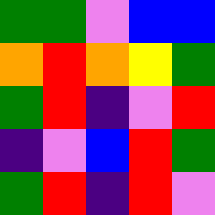[["green", "green", "violet", "blue", "blue"], ["orange", "red", "orange", "yellow", "green"], ["green", "red", "indigo", "violet", "red"], ["indigo", "violet", "blue", "red", "green"], ["green", "red", "indigo", "red", "violet"]]